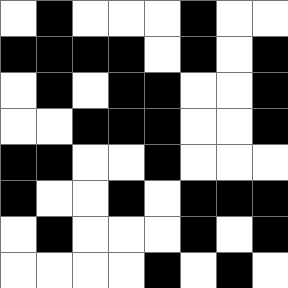[["white", "black", "white", "white", "white", "black", "white", "white"], ["black", "black", "black", "black", "white", "black", "white", "black"], ["white", "black", "white", "black", "black", "white", "white", "black"], ["white", "white", "black", "black", "black", "white", "white", "black"], ["black", "black", "white", "white", "black", "white", "white", "white"], ["black", "white", "white", "black", "white", "black", "black", "black"], ["white", "black", "white", "white", "white", "black", "white", "black"], ["white", "white", "white", "white", "black", "white", "black", "white"]]